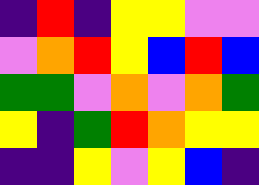[["indigo", "red", "indigo", "yellow", "yellow", "violet", "violet"], ["violet", "orange", "red", "yellow", "blue", "red", "blue"], ["green", "green", "violet", "orange", "violet", "orange", "green"], ["yellow", "indigo", "green", "red", "orange", "yellow", "yellow"], ["indigo", "indigo", "yellow", "violet", "yellow", "blue", "indigo"]]